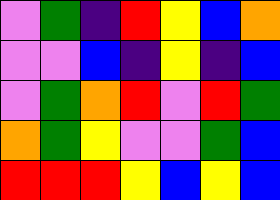[["violet", "green", "indigo", "red", "yellow", "blue", "orange"], ["violet", "violet", "blue", "indigo", "yellow", "indigo", "blue"], ["violet", "green", "orange", "red", "violet", "red", "green"], ["orange", "green", "yellow", "violet", "violet", "green", "blue"], ["red", "red", "red", "yellow", "blue", "yellow", "blue"]]